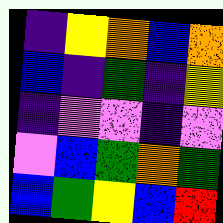[["indigo", "yellow", "orange", "blue", "orange"], ["blue", "indigo", "green", "indigo", "yellow"], ["indigo", "violet", "violet", "indigo", "violet"], ["violet", "blue", "green", "orange", "green"], ["blue", "green", "yellow", "blue", "red"]]